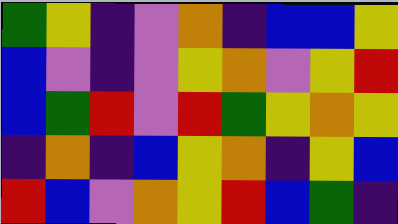[["green", "yellow", "indigo", "violet", "orange", "indigo", "blue", "blue", "yellow"], ["blue", "violet", "indigo", "violet", "yellow", "orange", "violet", "yellow", "red"], ["blue", "green", "red", "violet", "red", "green", "yellow", "orange", "yellow"], ["indigo", "orange", "indigo", "blue", "yellow", "orange", "indigo", "yellow", "blue"], ["red", "blue", "violet", "orange", "yellow", "red", "blue", "green", "indigo"]]